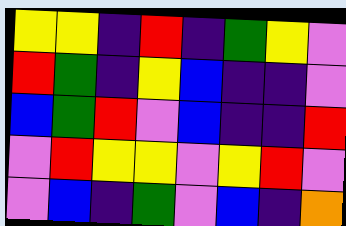[["yellow", "yellow", "indigo", "red", "indigo", "green", "yellow", "violet"], ["red", "green", "indigo", "yellow", "blue", "indigo", "indigo", "violet"], ["blue", "green", "red", "violet", "blue", "indigo", "indigo", "red"], ["violet", "red", "yellow", "yellow", "violet", "yellow", "red", "violet"], ["violet", "blue", "indigo", "green", "violet", "blue", "indigo", "orange"]]